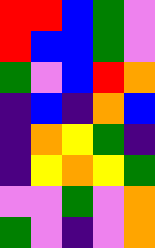[["red", "red", "blue", "green", "violet"], ["red", "blue", "blue", "green", "violet"], ["green", "violet", "blue", "red", "orange"], ["indigo", "blue", "indigo", "orange", "blue"], ["indigo", "orange", "yellow", "green", "indigo"], ["indigo", "yellow", "orange", "yellow", "green"], ["violet", "violet", "green", "violet", "orange"], ["green", "violet", "indigo", "violet", "orange"]]